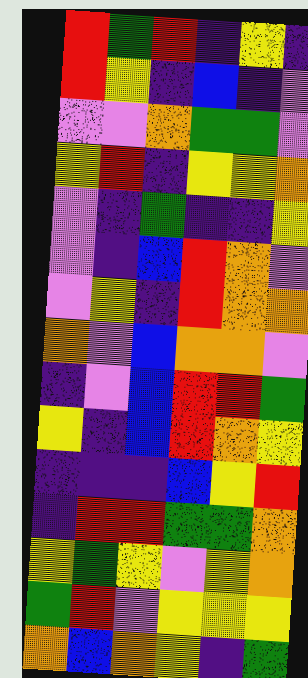[["red", "green", "red", "indigo", "yellow", "indigo"], ["red", "yellow", "indigo", "blue", "indigo", "violet"], ["violet", "violet", "orange", "green", "green", "violet"], ["yellow", "red", "indigo", "yellow", "yellow", "orange"], ["violet", "indigo", "green", "indigo", "indigo", "yellow"], ["violet", "indigo", "blue", "red", "orange", "violet"], ["violet", "yellow", "indigo", "red", "orange", "orange"], ["orange", "violet", "blue", "orange", "orange", "violet"], ["indigo", "violet", "blue", "red", "red", "green"], ["yellow", "indigo", "blue", "red", "orange", "yellow"], ["indigo", "indigo", "indigo", "blue", "yellow", "red"], ["indigo", "red", "red", "green", "green", "orange"], ["yellow", "green", "yellow", "violet", "yellow", "orange"], ["green", "red", "violet", "yellow", "yellow", "yellow"], ["orange", "blue", "orange", "yellow", "indigo", "green"]]